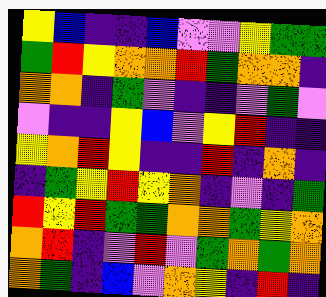[["yellow", "blue", "indigo", "indigo", "blue", "violet", "violet", "yellow", "green", "green"], ["green", "red", "yellow", "orange", "orange", "red", "green", "orange", "orange", "indigo"], ["orange", "orange", "indigo", "green", "violet", "indigo", "indigo", "violet", "green", "violet"], ["violet", "indigo", "indigo", "yellow", "blue", "violet", "yellow", "red", "indigo", "indigo"], ["yellow", "orange", "red", "yellow", "indigo", "indigo", "red", "indigo", "orange", "indigo"], ["indigo", "green", "yellow", "red", "yellow", "orange", "indigo", "violet", "indigo", "green"], ["red", "yellow", "red", "green", "green", "orange", "orange", "green", "yellow", "orange"], ["orange", "red", "indigo", "violet", "red", "violet", "green", "orange", "green", "orange"], ["orange", "green", "indigo", "blue", "violet", "orange", "yellow", "indigo", "red", "indigo"]]